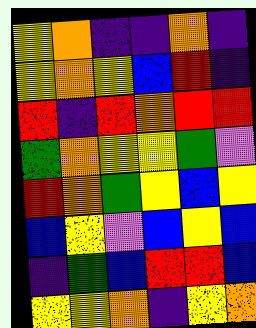[["yellow", "orange", "indigo", "indigo", "orange", "indigo"], ["yellow", "orange", "yellow", "blue", "red", "indigo"], ["red", "indigo", "red", "orange", "red", "red"], ["green", "orange", "yellow", "yellow", "green", "violet"], ["red", "orange", "green", "yellow", "blue", "yellow"], ["blue", "yellow", "violet", "blue", "yellow", "blue"], ["indigo", "green", "blue", "red", "red", "blue"], ["yellow", "yellow", "orange", "indigo", "yellow", "orange"]]